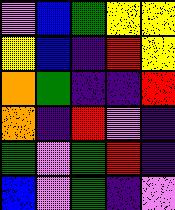[["violet", "blue", "green", "yellow", "yellow"], ["yellow", "blue", "indigo", "red", "yellow"], ["orange", "green", "indigo", "indigo", "red"], ["orange", "indigo", "red", "violet", "indigo"], ["green", "violet", "green", "red", "indigo"], ["blue", "violet", "green", "indigo", "violet"]]